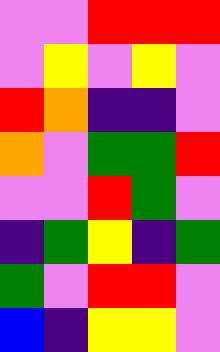[["violet", "violet", "red", "red", "red"], ["violet", "yellow", "violet", "yellow", "violet"], ["red", "orange", "indigo", "indigo", "violet"], ["orange", "violet", "green", "green", "red"], ["violet", "violet", "red", "green", "violet"], ["indigo", "green", "yellow", "indigo", "green"], ["green", "violet", "red", "red", "violet"], ["blue", "indigo", "yellow", "yellow", "violet"]]